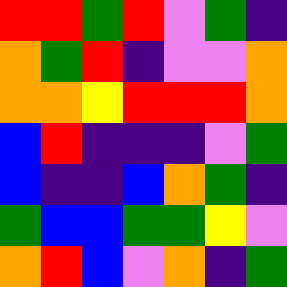[["red", "red", "green", "red", "violet", "green", "indigo"], ["orange", "green", "red", "indigo", "violet", "violet", "orange"], ["orange", "orange", "yellow", "red", "red", "red", "orange"], ["blue", "red", "indigo", "indigo", "indigo", "violet", "green"], ["blue", "indigo", "indigo", "blue", "orange", "green", "indigo"], ["green", "blue", "blue", "green", "green", "yellow", "violet"], ["orange", "red", "blue", "violet", "orange", "indigo", "green"]]